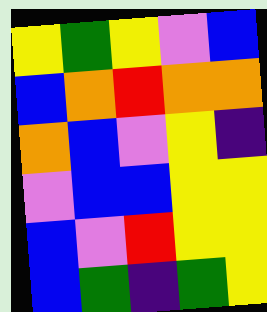[["yellow", "green", "yellow", "violet", "blue"], ["blue", "orange", "red", "orange", "orange"], ["orange", "blue", "violet", "yellow", "indigo"], ["violet", "blue", "blue", "yellow", "yellow"], ["blue", "violet", "red", "yellow", "yellow"], ["blue", "green", "indigo", "green", "yellow"]]